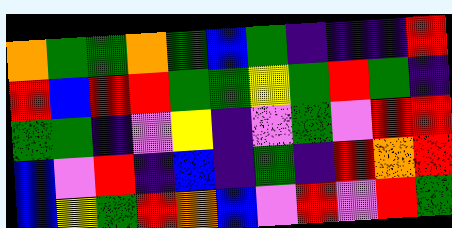[["orange", "green", "green", "orange", "green", "blue", "green", "indigo", "indigo", "indigo", "red"], ["red", "blue", "red", "red", "green", "green", "yellow", "green", "red", "green", "indigo"], ["green", "green", "indigo", "violet", "yellow", "indigo", "violet", "green", "violet", "red", "red"], ["blue", "violet", "red", "indigo", "blue", "indigo", "green", "indigo", "red", "orange", "red"], ["blue", "yellow", "green", "red", "orange", "blue", "violet", "red", "violet", "red", "green"]]